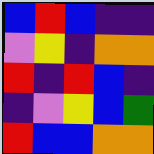[["blue", "red", "blue", "indigo", "indigo"], ["violet", "yellow", "indigo", "orange", "orange"], ["red", "indigo", "red", "blue", "indigo"], ["indigo", "violet", "yellow", "blue", "green"], ["red", "blue", "blue", "orange", "orange"]]